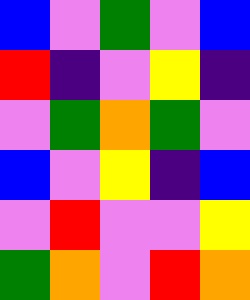[["blue", "violet", "green", "violet", "blue"], ["red", "indigo", "violet", "yellow", "indigo"], ["violet", "green", "orange", "green", "violet"], ["blue", "violet", "yellow", "indigo", "blue"], ["violet", "red", "violet", "violet", "yellow"], ["green", "orange", "violet", "red", "orange"]]